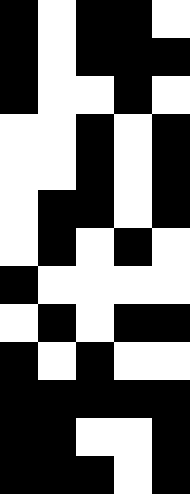[["black", "white", "black", "black", "white"], ["black", "white", "black", "black", "black"], ["black", "white", "white", "black", "white"], ["white", "white", "black", "white", "black"], ["white", "white", "black", "white", "black"], ["white", "black", "black", "white", "black"], ["white", "black", "white", "black", "white"], ["black", "white", "white", "white", "white"], ["white", "black", "white", "black", "black"], ["black", "white", "black", "white", "white"], ["black", "black", "black", "black", "black"], ["black", "black", "white", "white", "black"], ["black", "black", "black", "white", "black"]]